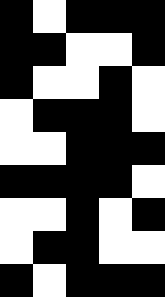[["black", "white", "black", "black", "black"], ["black", "black", "white", "white", "black"], ["black", "white", "white", "black", "white"], ["white", "black", "black", "black", "white"], ["white", "white", "black", "black", "black"], ["black", "black", "black", "black", "white"], ["white", "white", "black", "white", "black"], ["white", "black", "black", "white", "white"], ["black", "white", "black", "black", "black"]]